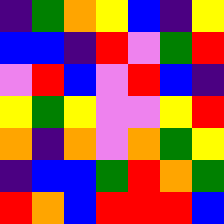[["indigo", "green", "orange", "yellow", "blue", "indigo", "yellow"], ["blue", "blue", "indigo", "red", "violet", "green", "red"], ["violet", "red", "blue", "violet", "red", "blue", "indigo"], ["yellow", "green", "yellow", "violet", "violet", "yellow", "red"], ["orange", "indigo", "orange", "violet", "orange", "green", "yellow"], ["indigo", "blue", "blue", "green", "red", "orange", "green"], ["red", "orange", "blue", "red", "red", "red", "blue"]]